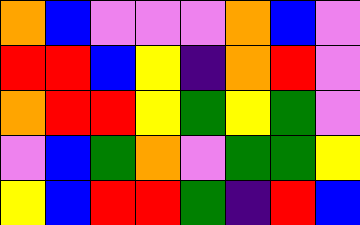[["orange", "blue", "violet", "violet", "violet", "orange", "blue", "violet"], ["red", "red", "blue", "yellow", "indigo", "orange", "red", "violet"], ["orange", "red", "red", "yellow", "green", "yellow", "green", "violet"], ["violet", "blue", "green", "orange", "violet", "green", "green", "yellow"], ["yellow", "blue", "red", "red", "green", "indigo", "red", "blue"]]